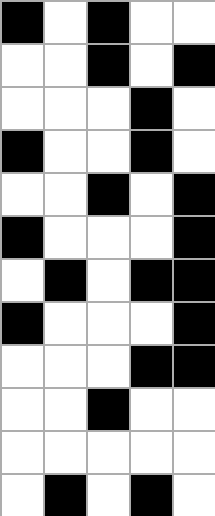[["black", "white", "black", "white", "white"], ["white", "white", "black", "white", "black"], ["white", "white", "white", "black", "white"], ["black", "white", "white", "black", "white"], ["white", "white", "black", "white", "black"], ["black", "white", "white", "white", "black"], ["white", "black", "white", "black", "black"], ["black", "white", "white", "white", "black"], ["white", "white", "white", "black", "black"], ["white", "white", "black", "white", "white"], ["white", "white", "white", "white", "white"], ["white", "black", "white", "black", "white"]]